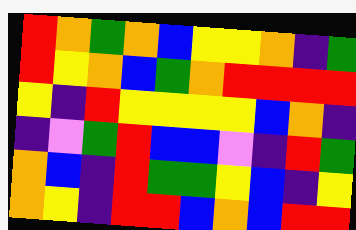[["red", "orange", "green", "orange", "blue", "yellow", "yellow", "orange", "indigo", "green"], ["red", "yellow", "orange", "blue", "green", "orange", "red", "red", "red", "red"], ["yellow", "indigo", "red", "yellow", "yellow", "yellow", "yellow", "blue", "orange", "indigo"], ["indigo", "violet", "green", "red", "blue", "blue", "violet", "indigo", "red", "green"], ["orange", "blue", "indigo", "red", "green", "green", "yellow", "blue", "indigo", "yellow"], ["orange", "yellow", "indigo", "red", "red", "blue", "orange", "blue", "red", "red"]]